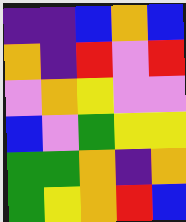[["indigo", "indigo", "blue", "orange", "blue"], ["orange", "indigo", "red", "violet", "red"], ["violet", "orange", "yellow", "violet", "violet"], ["blue", "violet", "green", "yellow", "yellow"], ["green", "green", "orange", "indigo", "orange"], ["green", "yellow", "orange", "red", "blue"]]